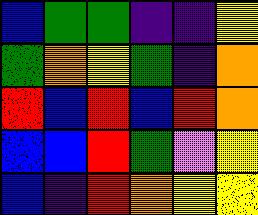[["blue", "green", "green", "indigo", "indigo", "yellow"], ["green", "orange", "yellow", "green", "indigo", "orange"], ["red", "blue", "red", "blue", "red", "orange"], ["blue", "blue", "red", "green", "violet", "yellow"], ["blue", "indigo", "red", "orange", "yellow", "yellow"]]